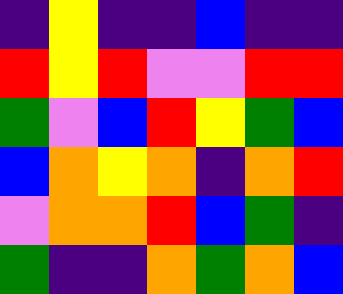[["indigo", "yellow", "indigo", "indigo", "blue", "indigo", "indigo"], ["red", "yellow", "red", "violet", "violet", "red", "red"], ["green", "violet", "blue", "red", "yellow", "green", "blue"], ["blue", "orange", "yellow", "orange", "indigo", "orange", "red"], ["violet", "orange", "orange", "red", "blue", "green", "indigo"], ["green", "indigo", "indigo", "orange", "green", "orange", "blue"]]